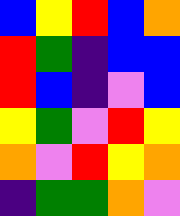[["blue", "yellow", "red", "blue", "orange"], ["red", "green", "indigo", "blue", "blue"], ["red", "blue", "indigo", "violet", "blue"], ["yellow", "green", "violet", "red", "yellow"], ["orange", "violet", "red", "yellow", "orange"], ["indigo", "green", "green", "orange", "violet"]]